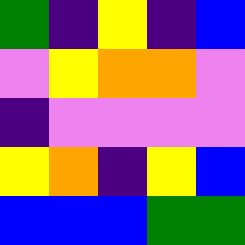[["green", "indigo", "yellow", "indigo", "blue"], ["violet", "yellow", "orange", "orange", "violet"], ["indigo", "violet", "violet", "violet", "violet"], ["yellow", "orange", "indigo", "yellow", "blue"], ["blue", "blue", "blue", "green", "green"]]